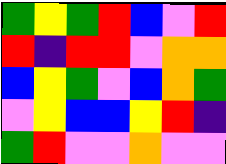[["green", "yellow", "green", "red", "blue", "violet", "red"], ["red", "indigo", "red", "red", "violet", "orange", "orange"], ["blue", "yellow", "green", "violet", "blue", "orange", "green"], ["violet", "yellow", "blue", "blue", "yellow", "red", "indigo"], ["green", "red", "violet", "violet", "orange", "violet", "violet"]]